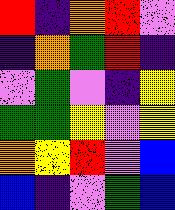[["red", "indigo", "orange", "red", "violet"], ["indigo", "orange", "green", "red", "indigo"], ["violet", "green", "violet", "indigo", "yellow"], ["green", "green", "yellow", "violet", "yellow"], ["orange", "yellow", "red", "violet", "blue"], ["blue", "indigo", "violet", "green", "blue"]]